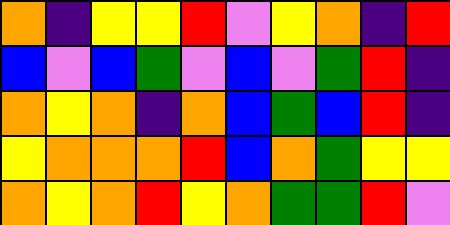[["orange", "indigo", "yellow", "yellow", "red", "violet", "yellow", "orange", "indigo", "red"], ["blue", "violet", "blue", "green", "violet", "blue", "violet", "green", "red", "indigo"], ["orange", "yellow", "orange", "indigo", "orange", "blue", "green", "blue", "red", "indigo"], ["yellow", "orange", "orange", "orange", "red", "blue", "orange", "green", "yellow", "yellow"], ["orange", "yellow", "orange", "red", "yellow", "orange", "green", "green", "red", "violet"]]